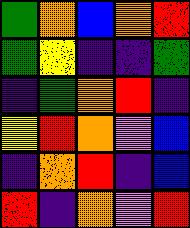[["green", "orange", "blue", "orange", "red"], ["green", "yellow", "indigo", "indigo", "green"], ["indigo", "green", "orange", "red", "indigo"], ["yellow", "red", "orange", "violet", "blue"], ["indigo", "orange", "red", "indigo", "blue"], ["red", "indigo", "orange", "violet", "red"]]